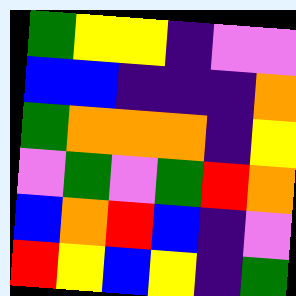[["green", "yellow", "yellow", "indigo", "violet", "violet"], ["blue", "blue", "indigo", "indigo", "indigo", "orange"], ["green", "orange", "orange", "orange", "indigo", "yellow"], ["violet", "green", "violet", "green", "red", "orange"], ["blue", "orange", "red", "blue", "indigo", "violet"], ["red", "yellow", "blue", "yellow", "indigo", "green"]]